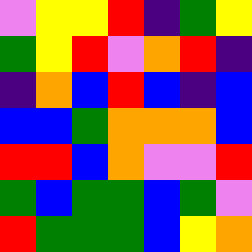[["violet", "yellow", "yellow", "red", "indigo", "green", "yellow"], ["green", "yellow", "red", "violet", "orange", "red", "indigo"], ["indigo", "orange", "blue", "red", "blue", "indigo", "blue"], ["blue", "blue", "green", "orange", "orange", "orange", "blue"], ["red", "red", "blue", "orange", "violet", "violet", "red"], ["green", "blue", "green", "green", "blue", "green", "violet"], ["red", "green", "green", "green", "blue", "yellow", "orange"]]